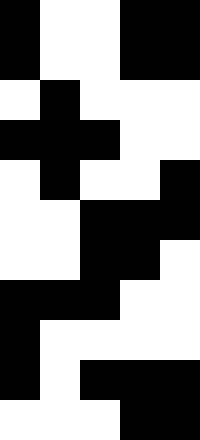[["black", "white", "white", "black", "black"], ["black", "white", "white", "black", "black"], ["white", "black", "white", "white", "white"], ["black", "black", "black", "white", "white"], ["white", "black", "white", "white", "black"], ["white", "white", "black", "black", "black"], ["white", "white", "black", "black", "white"], ["black", "black", "black", "white", "white"], ["black", "white", "white", "white", "white"], ["black", "white", "black", "black", "black"], ["white", "white", "white", "black", "black"]]